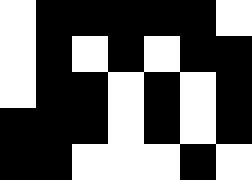[["white", "black", "black", "black", "black", "black", "white"], ["white", "black", "white", "black", "white", "black", "black"], ["white", "black", "black", "white", "black", "white", "black"], ["black", "black", "black", "white", "black", "white", "black"], ["black", "black", "white", "white", "white", "black", "white"]]